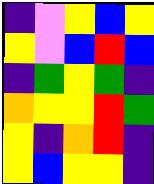[["indigo", "violet", "yellow", "blue", "yellow"], ["yellow", "violet", "blue", "red", "blue"], ["indigo", "green", "yellow", "green", "indigo"], ["orange", "yellow", "yellow", "red", "green"], ["yellow", "indigo", "orange", "red", "indigo"], ["yellow", "blue", "yellow", "yellow", "indigo"]]